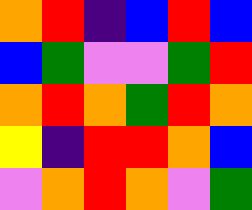[["orange", "red", "indigo", "blue", "red", "blue"], ["blue", "green", "violet", "violet", "green", "red"], ["orange", "red", "orange", "green", "red", "orange"], ["yellow", "indigo", "red", "red", "orange", "blue"], ["violet", "orange", "red", "orange", "violet", "green"]]